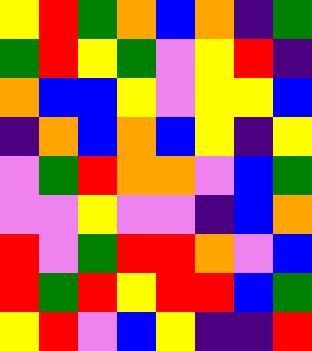[["yellow", "red", "green", "orange", "blue", "orange", "indigo", "green"], ["green", "red", "yellow", "green", "violet", "yellow", "red", "indigo"], ["orange", "blue", "blue", "yellow", "violet", "yellow", "yellow", "blue"], ["indigo", "orange", "blue", "orange", "blue", "yellow", "indigo", "yellow"], ["violet", "green", "red", "orange", "orange", "violet", "blue", "green"], ["violet", "violet", "yellow", "violet", "violet", "indigo", "blue", "orange"], ["red", "violet", "green", "red", "red", "orange", "violet", "blue"], ["red", "green", "red", "yellow", "red", "red", "blue", "green"], ["yellow", "red", "violet", "blue", "yellow", "indigo", "indigo", "red"]]